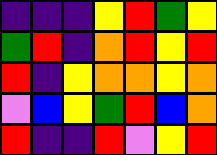[["indigo", "indigo", "indigo", "yellow", "red", "green", "yellow"], ["green", "red", "indigo", "orange", "red", "yellow", "red"], ["red", "indigo", "yellow", "orange", "orange", "yellow", "orange"], ["violet", "blue", "yellow", "green", "red", "blue", "orange"], ["red", "indigo", "indigo", "red", "violet", "yellow", "red"]]